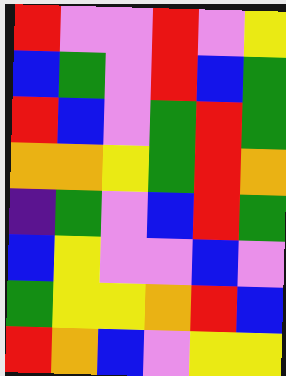[["red", "violet", "violet", "red", "violet", "yellow"], ["blue", "green", "violet", "red", "blue", "green"], ["red", "blue", "violet", "green", "red", "green"], ["orange", "orange", "yellow", "green", "red", "orange"], ["indigo", "green", "violet", "blue", "red", "green"], ["blue", "yellow", "violet", "violet", "blue", "violet"], ["green", "yellow", "yellow", "orange", "red", "blue"], ["red", "orange", "blue", "violet", "yellow", "yellow"]]